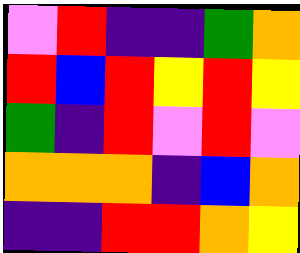[["violet", "red", "indigo", "indigo", "green", "orange"], ["red", "blue", "red", "yellow", "red", "yellow"], ["green", "indigo", "red", "violet", "red", "violet"], ["orange", "orange", "orange", "indigo", "blue", "orange"], ["indigo", "indigo", "red", "red", "orange", "yellow"]]